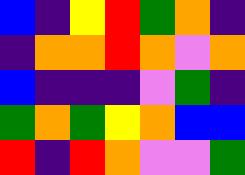[["blue", "indigo", "yellow", "red", "green", "orange", "indigo"], ["indigo", "orange", "orange", "red", "orange", "violet", "orange"], ["blue", "indigo", "indigo", "indigo", "violet", "green", "indigo"], ["green", "orange", "green", "yellow", "orange", "blue", "blue"], ["red", "indigo", "red", "orange", "violet", "violet", "green"]]